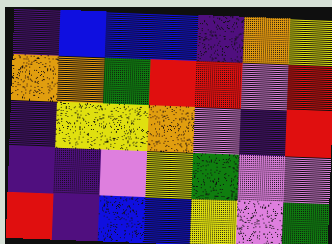[["indigo", "blue", "blue", "blue", "indigo", "orange", "yellow"], ["orange", "orange", "green", "red", "red", "violet", "red"], ["indigo", "yellow", "yellow", "orange", "violet", "indigo", "red"], ["indigo", "indigo", "violet", "yellow", "green", "violet", "violet"], ["red", "indigo", "blue", "blue", "yellow", "violet", "green"]]